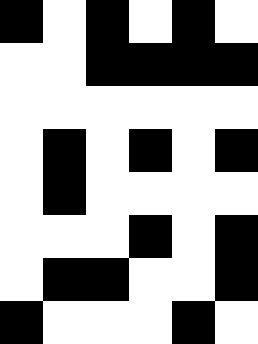[["black", "white", "black", "white", "black", "white"], ["white", "white", "black", "black", "black", "black"], ["white", "white", "white", "white", "white", "white"], ["white", "black", "white", "black", "white", "black"], ["white", "black", "white", "white", "white", "white"], ["white", "white", "white", "black", "white", "black"], ["white", "black", "black", "white", "white", "black"], ["black", "white", "white", "white", "black", "white"]]